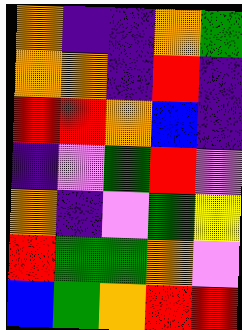[["orange", "indigo", "indigo", "orange", "green"], ["orange", "orange", "indigo", "red", "indigo"], ["red", "red", "orange", "blue", "indigo"], ["indigo", "violet", "green", "red", "violet"], ["orange", "indigo", "violet", "green", "yellow"], ["red", "green", "green", "orange", "violet"], ["blue", "green", "orange", "red", "red"]]